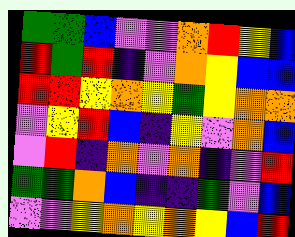[["green", "green", "blue", "violet", "violet", "orange", "red", "yellow", "blue"], ["red", "green", "red", "indigo", "violet", "orange", "yellow", "blue", "blue"], ["red", "red", "yellow", "orange", "yellow", "green", "yellow", "orange", "orange"], ["violet", "yellow", "red", "blue", "indigo", "yellow", "violet", "orange", "blue"], ["violet", "red", "indigo", "orange", "violet", "orange", "indigo", "violet", "red"], ["green", "green", "orange", "blue", "indigo", "indigo", "green", "violet", "blue"], ["violet", "violet", "yellow", "orange", "yellow", "orange", "yellow", "blue", "red"]]